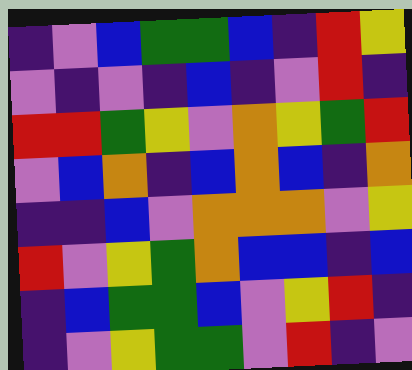[["indigo", "violet", "blue", "green", "green", "blue", "indigo", "red", "yellow"], ["violet", "indigo", "violet", "indigo", "blue", "indigo", "violet", "red", "indigo"], ["red", "red", "green", "yellow", "violet", "orange", "yellow", "green", "red"], ["violet", "blue", "orange", "indigo", "blue", "orange", "blue", "indigo", "orange"], ["indigo", "indigo", "blue", "violet", "orange", "orange", "orange", "violet", "yellow"], ["red", "violet", "yellow", "green", "orange", "blue", "blue", "indigo", "blue"], ["indigo", "blue", "green", "green", "blue", "violet", "yellow", "red", "indigo"], ["indigo", "violet", "yellow", "green", "green", "violet", "red", "indigo", "violet"]]